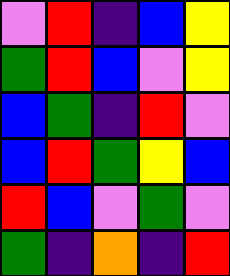[["violet", "red", "indigo", "blue", "yellow"], ["green", "red", "blue", "violet", "yellow"], ["blue", "green", "indigo", "red", "violet"], ["blue", "red", "green", "yellow", "blue"], ["red", "blue", "violet", "green", "violet"], ["green", "indigo", "orange", "indigo", "red"]]